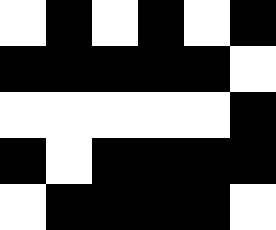[["white", "black", "white", "black", "white", "black"], ["black", "black", "black", "black", "black", "white"], ["white", "white", "white", "white", "white", "black"], ["black", "white", "black", "black", "black", "black"], ["white", "black", "black", "black", "black", "white"]]